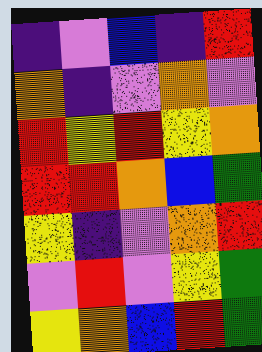[["indigo", "violet", "blue", "indigo", "red"], ["orange", "indigo", "violet", "orange", "violet"], ["red", "yellow", "red", "yellow", "orange"], ["red", "red", "orange", "blue", "green"], ["yellow", "indigo", "violet", "orange", "red"], ["violet", "red", "violet", "yellow", "green"], ["yellow", "orange", "blue", "red", "green"]]